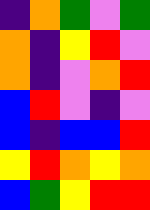[["indigo", "orange", "green", "violet", "green"], ["orange", "indigo", "yellow", "red", "violet"], ["orange", "indigo", "violet", "orange", "red"], ["blue", "red", "violet", "indigo", "violet"], ["blue", "indigo", "blue", "blue", "red"], ["yellow", "red", "orange", "yellow", "orange"], ["blue", "green", "yellow", "red", "red"]]